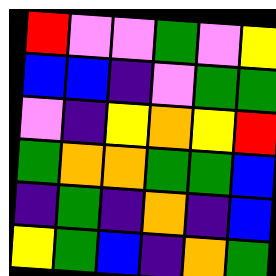[["red", "violet", "violet", "green", "violet", "yellow"], ["blue", "blue", "indigo", "violet", "green", "green"], ["violet", "indigo", "yellow", "orange", "yellow", "red"], ["green", "orange", "orange", "green", "green", "blue"], ["indigo", "green", "indigo", "orange", "indigo", "blue"], ["yellow", "green", "blue", "indigo", "orange", "green"]]